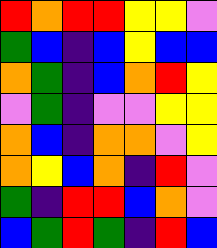[["red", "orange", "red", "red", "yellow", "yellow", "violet"], ["green", "blue", "indigo", "blue", "yellow", "blue", "blue"], ["orange", "green", "indigo", "blue", "orange", "red", "yellow"], ["violet", "green", "indigo", "violet", "violet", "yellow", "yellow"], ["orange", "blue", "indigo", "orange", "orange", "violet", "yellow"], ["orange", "yellow", "blue", "orange", "indigo", "red", "violet"], ["green", "indigo", "red", "red", "blue", "orange", "violet"], ["blue", "green", "red", "green", "indigo", "red", "blue"]]